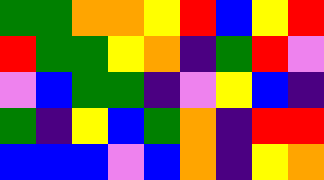[["green", "green", "orange", "orange", "yellow", "red", "blue", "yellow", "red"], ["red", "green", "green", "yellow", "orange", "indigo", "green", "red", "violet"], ["violet", "blue", "green", "green", "indigo", "violet", "yellow", "blue", "indigo"], ["green", "indigo", "yellow", "blue", "green", "orange", "indigo", "red", "red"], ["blue", "blue", "blue", "violet", "blue", "orange", "indigo", "yellow", "orange"]]